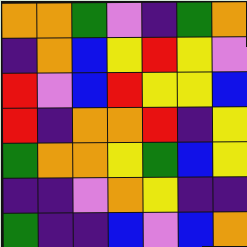[["orange", "orange", "green", "violet", "indigo", "green", "orange"], ["indigo", "orange", "blue", "yellow", "red", "yellow", "violet"], ["red", "violet", "blue", "red", "yellow", "yellow", "blue"], ["red", "indigo", "orange", "orange", "red", "indigo", "yellow"], ["green", "orange", "orange", "yellow", "green", "blue", "yellow"], ["indigo", "indigo", "violet", "orange", "yellow", "indigo", "indigo"], ["green", "indigo", "indigo", "blue", "violet", "blue", "orange"]]